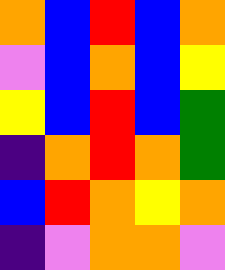[["orange", "blue", "red", "blue", "orange"], ["violet", "blue", "orange", "blue", "yellow"], ["yellow", "blue", "red", "blue", "green"], ["indigo", "orange", "red", "orange", "green"], ["blue", "red", "orange", "yellow", "orange"], ["indigo", "violet", "orange", "orange", "violet"]]